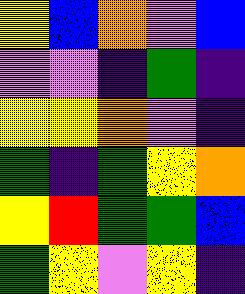[["yellow", "blue", "orange", "violet", "blue"], ["violet", "violet", "indigo", "green", "indigo"], ["yellow", "yellow", "orange", "violet", "indigo"], ["green", "indigo", "green", "yellow", "orange"], ["yellow", "red", "green", "green", "blue"], ["green", "yellow", "violet", "yellow", "indigo"]]